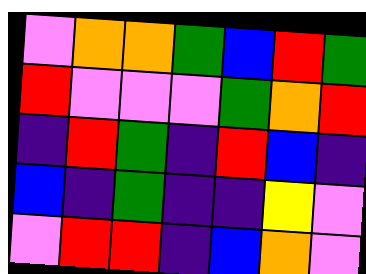[["violet", "orange", "orange", "green", "blue", "red", "green"], ["red", "violet", "violet", "violet", "green", "orange", "red"], ["indigo", "red", "green", "indigo", "red", "blue", "indigo"], ["blue", "indigo", "green", "indigo", "indigo", "yellow", "violet"], ["violet", "red", "red", "indigo", "blue", "orange", "violet"]]